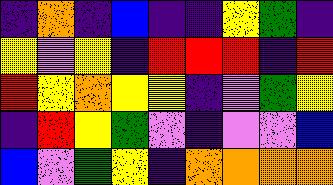[["indigo", "orange", "indigo", "blue", "indigo", "indigo", "yellow", "green", "indigo"], ["yellow", "violet", "yellow", "indigo", "red", "red", "red", "indigo", "red"], ["red", "yellow", "orange", "yellow", "yellow", "indigo", "violet", "green", "yellow"], ["indigo", "red", "yellow", "green", "violet", "indigo", "violet", "violet", "blue"], ["blue", "violet", "green", "yellow", "indigo", "orange", "orange", "orange", "orange"]]